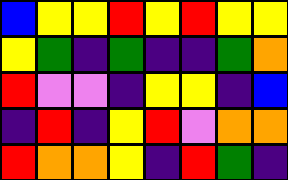[["blue", "yellow", "yellow", "red", "yellow", "red", "yellow", "yellow"], ["yellow", "green", "indigo", "green", "indigo", "indigo", "green", "orange"], ["red", "violet", "violet", "indigo", "yellow", "yellow", "indigo", "blue"], ["indigo", "red", "indigo", "yellow", "red", "violet", "orange", "orange"], ["red", "orange", "orange", "yellow", "indigo", "red", "green", "indigo"]]